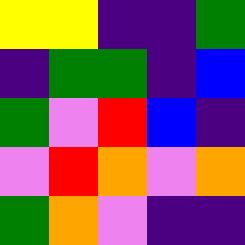[["yellow", "yellow", "indigo", "indigo", "green"], ["indigo", "green", "green", "indigo", "blue"], ["green", "violet", "red", "blue", "indigo"], ["violet", "red", "orange", "violet", "orange"], ["green", "orange", "violet", "indigo", "indigo"]]